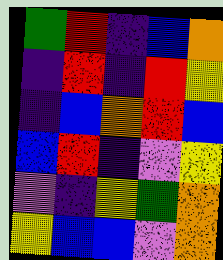[["green", "red", "indigo", "blue", "orange"], ["indigo", "red", "indigo", "red", "yellow"], ["indigo", "blue", "orange", "red", "blue"], ["blue", "red", "indigo", "violet", "yellow"], ["violet", "indigo", "yellow", "green", "orange"], ["yellow", "blue", "blue", "violet", "orange"]]